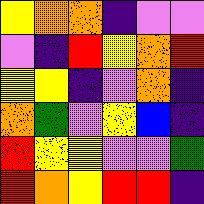[["yellow", "orange", "orange", "indigo", "violet", "violet"], ["violet", "indigo", "red", "yellow", "orange", "red"], ["yellow", "yellow", "indigo", "violet", "orange", "indigo"], ["orange", "green", "violet", "yellow", "blue", "indigo"], ["red", "yellow", "yellow", "violet", "violet", "green"], ["red", "orange", "yellow", "red", "red", "indigo"]]